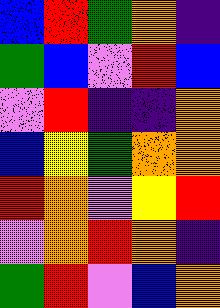[["blue", "red", "green", "orange", "indigo"], ["green", "blue", "violet", "red", "blue"], ["violet", "red", "indigo", "indigo", "orange"], ["blue", "yellow", "green", "orange", "orange"], ["red", "orange", "violet", "yellow", "red"], ["violet", "orange", "red", "orange", "indigo"], ["green", "red", "violet", "blue", "orange"]]